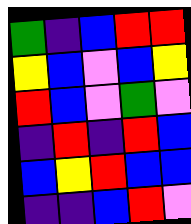[["green", "indigo", "blue", "red", "red"], ["yellow", "blue", "violet", "blue", "yellow"], ["red", "blue", "violet", "green", "violet"], ["indigo", "red", "indigo", "red", "blue"], ["blue", "yellow", "red", "blue", "blue"], ["indigo", "indigo", "blue", "red", "violet"]]